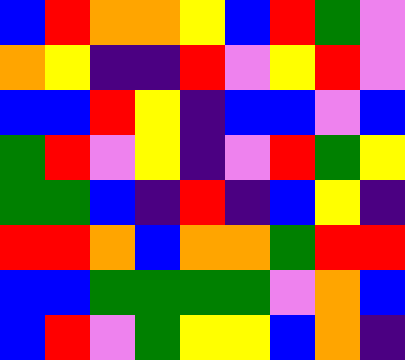[["blue", "red", "orange", "orange", "yellow", "blue", "red", "green", "violet"], ["orange", "yellow", "indigo", "indigo", "red", "violet", "yellow", "red", "violet"], ["blue", "blue", "red", "yellow", "indigo", "blue", "blue", "violet", "blue"], ["green", "red", "violet", "yellow", "indigo", "violet", "red", "green", "yellow"], ["green", "green", "blue", "indigo", "red", "indigo", "blue", "yellow", "indigo"], ["red", "red", "orange", "blue", "orange", "orange", "green", "red", "red"], ["blue", "blue", "green", "green", "green", "green", "violet", "orange", "blue"], ["blue", "red", "violet", "green", "yellow", "yellow", "blue", "orange", "indigo"]]